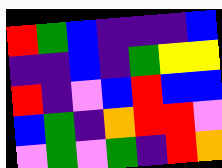[["red", "green", "blue", "indigo", "indigo", "indigo", "blue"], ["indigo", "indigo", "blue", "indigo", "green", "yellow", "yellow"], ["red", "indigo", "violet", "blue", "red", "blue", "blue"], ["blue", "green", "indigo", "orange", "red", "red", "violet"], ["violet", "green", "violet", "green", "indigo", "red", "orange"]]